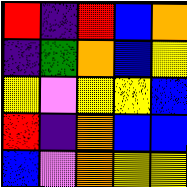[["red", "indigo", "red", "blue", "orange"], ["indigo", "green", "orange", "blue", "yellow"], ["yellow", "violet", "yellow", "yellow", "blue"], ["red", "indigo", "orange", "blue", "blue"], ["blue", "violet", "orange", "yellow", "yellow"]]